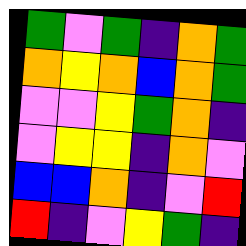[["green", "violet", "green", "indigo", "orange", "green"], ["orange", "yellow", "orange", "blue", "orange", "green"], ["violet", "violet", "yellow", "green", "orange", "indigo"], ["violet", "yellow", "yellow", "indigo", "orange", "violet"], ["blue", "blue", "orange", "indigo", "violet", "red"], ["red", "indigo", "violet", "yellow", "green", "indigo"]]